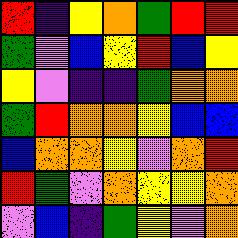[["red", "indigo", "yellow", "orange", "green", "red", "red"], ["green", "violet", "blue", "yellow", "red", "blue", "yellow"], ["yellow", "violet", "indigo", "indigo", "green", "orange", "orange"], ["green", "red", "orange", "orange", "yellow", "blue", "blue"], ["blue", "orange", "orange", "yellow", "violet", "orange", "red"], ["red", "green", "violet", "orange", "yellow", "yellow", "orange"], ["violet", "blue", "indigo", "green", "yellow", "violet", "orange"]]